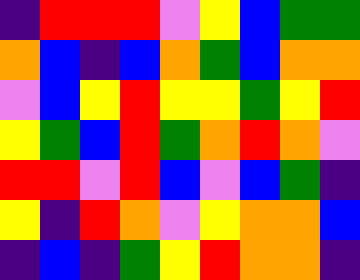[["indigo", "red", "red", "red", "violet", "yellow", "blue", "green", "green"], ["orange", "blue", "indigo", "blue", "orange", "green", "blue", "orange", "orange"], ["violet", "blue", "yellow", "red", "yellow", "yellow", "green", "yellow", "red"], ["yellow", "green", "blue", "red", "green", "orange", "red", "orange", "violet"], ["red", "red", "violet", "red", "blue", "violet", "blue", "green", "indigo"], ["yellow", "indigo", "red", "orange", "violet", "yellow", "orange", "orange", "blue"], ["indigo", "blue", "indigo", "green", "yellow", "red", "orange", "orange", "indigo"]]